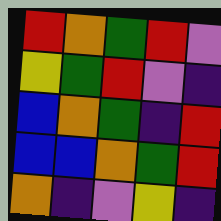[["red", "orange", "green", "red", "violet"], ["yellow", "green", "red", "violet", "indigo"], ["blue", "orange", "green", "indigo", "red"], ["blue", "blue", "orange", "green", "red"], ["orange", "indigo", "violet", "yellow", "indigo"]]